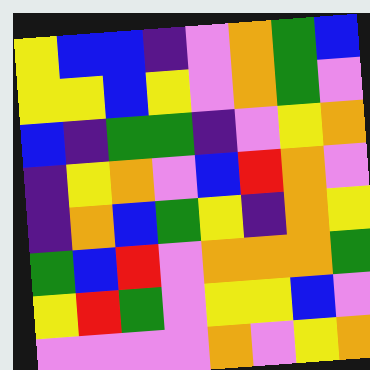[["yellow", "blue", "blue", "indigo", "violet", "orange", "green", "blue"], ["yellow", "yellow", "blue", "yellow", "violet", "orange", "green", "violet"], ["blue", "indigo", "green", "green", "indigo", "violet", "yellow", "orange"], ["indigo", "yellow", "orange", "violet", "blue", "red", "orange", "violet"], ["indigo", "orange", "blue", "green", "yellow", "indigo", "orange", "yellow"], ["green", "blue", "red", "violet", "orange", "orange", "orange", "green"], ["yellow", "red", "green", "violet", "yellow", "yellow", "blue", "violet"], ["violet", "violet", "violet", "violet", "orange", "violet", "yellow", "orange"]]